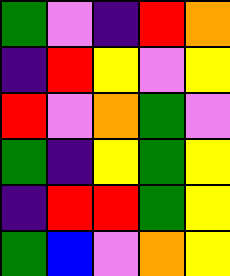[["green", "violet", "indigo", "red", "orange"], ["indigo", "red", "yellow", "violet", "yellow"], ["red", "violet", "orange", "green", "violet"], ["green", "indigo", "yellow", "green", "yellow"], ["indigo", "red", "red", "green", "yellow"], ["green", "blue", "violet", "orange", "yellow"]]